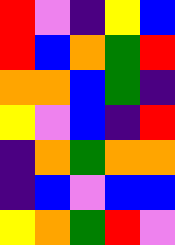[["red", "violet", "indigo", "yellow", "blue"], ["red", "blue", "orange", "green", "red"], ["orange", "orange", "blue", "green", "indigo"], ["yellow", "violet", "blue", "indigo", "red"], ["indigo", "orange", "green", "orange", "orange"], ["indigo", "blue", "violet", "blue", "blue"], ["yellow", "orange", "green", "red", "violet"]]